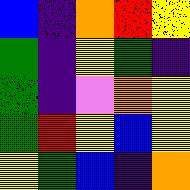[["blue", "indigo", "orange", "red", "yellow"], ["green", "indigo", "yellow", "green", "indigo"], ["green", "indigo", "violet", "orange", "yellow"], ["green", "red", "yellow", "blue", "yellow"], ["yellow", "green", "blue", "indigo", "orange"]]